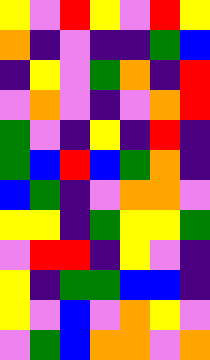[["yellow", "violet", "red", "yellow", "violet", "red", "yellow"], ["orange", "indigo", "violet", "indigo", "indigo", "green", "blue"], ["indigo", "yellow", "violet", "green", "orange", "indigo", "red"], ["violet", "orange", "violet", "indigo", "violet", "orange", "red"], ["green", "violet", "indigo", "yellow", "indigo", "red", "indigo"], ["green", "blue", "red", "blue", "green", "orange", "indigo"], ["blue", "green", "indigo", "violet", "orange", "orange", "violet"], ["yellow", "yellow", "indigo", "green", "yellow", "yellow", "green"], ["violet", "red", "red", "indigo", "yellow", "violet", "indigo"], ["yellow", "indigo", "green", "green", "blue", "blue", "indigo"], ["yellow", "violet", "blue", "violet", "orange", "yellow", "violet"], ["violet", "green", "blue", "orange", "orange", "violet", "orange"]]